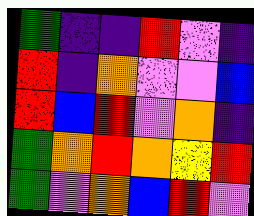[["green", "indigo", "indigo", "red", "violet", "indigo"], ["red", "indigo", "orange", "violet", "violet", "blue"], ["red", "blue", "red", "violet", "orange", "indigo"], ["green", "orange", "red", "orange", "yellow", "red"], ["green", "violet", "orange", "blue", "red", "violet"]]